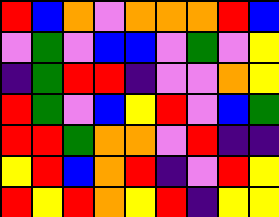[["red", "blue", "orange", "violet", "orange", "orange", "orange", "red", "blue"], ["violet", "green", "violet", "blue", "blue", "violet", "green", "violet", "yellow"], ["indigo", "green", "red", "red", "indigo", "violet", "violet", "orange", "yellow"], ["red", "green", "violet", "blue", "yellow", "red", "violet", "blue", "green"], ["red", "red", "green", "orange", "orange", "violet", "red", "indigo", "indigo"], ["yellow", "red", "blue", "orange", "red", "indigo", "violet", "red", "yellow"], ["red", "yellow", "red", "orange", "yellow", "red", "indigo", "yellow", "yellow"]]